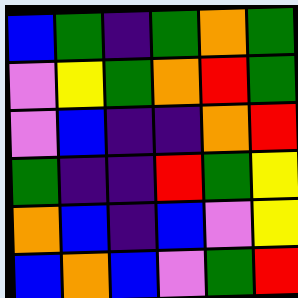[["blue", "green", "indigo", "green", "orange", "green"], ["violet", "yellow", "green", "orange", "red", "green"], ["violet", "blue", "indigo", "indigo", "orange", "red"], ["green", "indigo", "indigo", "red", "green", "yellow"], ["orange", "blue", "indigo", "blue", "violet", "yellow"], ["blue", "orange", "blue", "violet", "green", "red"]]